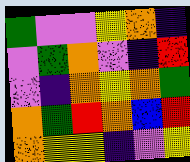[["green", "violet", "violet", "yellow", "orange", "indigo"], ["violet", "green", "orange", "violet", "indigo", "red"], ["violet", "indigo", "orange", "yellow", "orange", "green"], ["orange", "green", "red", "orange", "blue", "red"], ["orange", "yellow", "yellow", "indigo", "violet", "yellow"]]